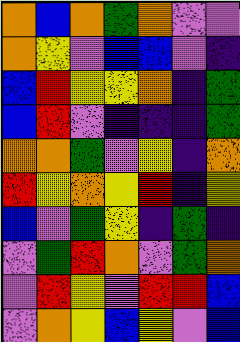[["orange", "blue", "orange", "green", "orange", "violet", "violet"], ["orange", "yellow", "violet", "blue", "blue", "violet", "indigo"], ["blue", "red", "yellow", "yellow", "orange", "indigo", "green"], ["blue", "red", "violet", "indigo", "indigo", "indigo", "green"], ["orange", "orange", "green", "violet", "yellow", "indigo", "orange"], ["red", "yellow", "orange", "yellow", "red", "indigo", "yellow"], ["blue", "violet", "green", "yellow", "indigo", "green", "indigo"], ["violet", "green", "red", "orange", "violet", "green", "orange"], ["violet", "red", "yellow", "violet", "red", "red", "blue"], ["violet", "orange", "yellow", "blue", "yellow", "violet", "blue"]]